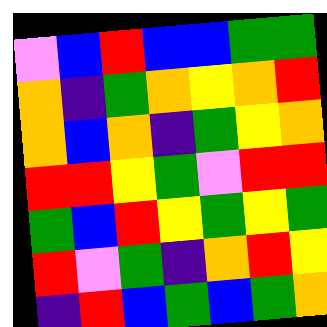[["violet", "blue", "red", "blue", "blue", "green", "green"], ["orange", "indigo", "green", "orange", "yellow", "orange", "red"], ["orange", "blue", "orange", "indigo", "green", "yellow", "orange"], ["red", "red", "yellow", "green", "violet", "red", "red"], ["green", "blue", "red", "yellow", "green", "yellow", "green"], ["red", "violet", "green", "indigo", "orange", "red", "yellow"], ["indigo", "red", "blue", "green", "blue", "green", "orange"]]